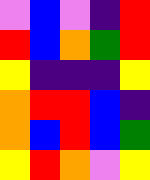[["violet", "blue", "violet", "indigo", "red"], ["red", "blue", "orange", "green", "red"], ["yellow", "indigo", "indigo", "indigo", "yellow"], ["orange", "red", "red", "blue", "indigo"], ["orange", "blue", "red", "blue", "green"], ["yellow", "red", "orange", "violet", "yellow"]]